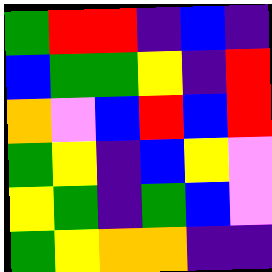[["green", "red", "red", "indigo", "blue", "indigo"], ["blue", "green", "green", "yellow", "indigo", "red"], ["orange", "violet", "blue", "red", "blue", "red"], ["green", "yellow", "indigo", "blue", "yellow", "violet"], ["yellow", "green", "indigo", "green", "blue", "violet"], ["green", "yellow", "orange", "orange", "indigo", "indigo"]]